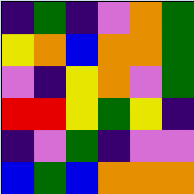[["indigo", "green", "indigo", "violet", "orange", "green"], ["yellow", "orange", "blue", "orange", "orange", "green"], ["violet", "indigo", "yellow", "orange", "violet", "green"], ["red", "red", "yellow", "green", "yellow", "indigo"], ["indigo", "violet", "green", "indigo", "violet", "violet"], ["blue", "green", "blue", "orange", "orange", "orange"]]